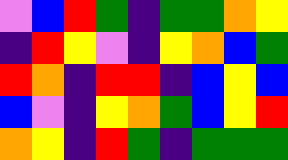[["violet", "blue", "red", "green", "indigo", "green", "green", "orange", "yellow"], ["indigo", "red", "yellow", "violet", "indigo", "yellow", "orange", "blue", "green"], ["red", "orange", "indigo", "red", "red", "indigo", "blue", "yellow", "blue"], ["blue", "violet", "indigo", "yellow", "orange", "green", "blue", "yellow", "red"], ["orange", "yellow", "indigo", "red", "green", "indigo", "green", "green", "green"]]